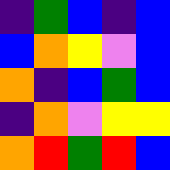[["indigo", "green", "blue", "indigo", "blue"], ["blue", "orange", "yellow", "violet", "blue"], ["orange", "indigo", "blue", "green", "blue"], ["indigo", "orange", "violet", "yellow", "yellow"], ["orange", "red", "green", "red", "blue"]]